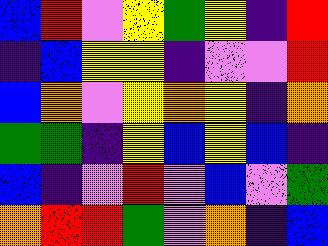[["blue", "red", "violet", "yellow", "green", "yellow", "indigo", "red"], ["indigo", "blue", "yellow", "yellow", "indigo", "violet", "violet", "red"], ["blue", "orange", "violet", "yellow", "orange", "yellow", "indigo", "orange"], ["green", "green", "indigo", "yellow", "blue", "yellow", "blue", "indigo"], ["blue", "indigo", "violet", "red", "violet", "blue", "violet", "green"], ["orange", "red", "red", "green", "violet", "orange", "indigo", "blue"]]